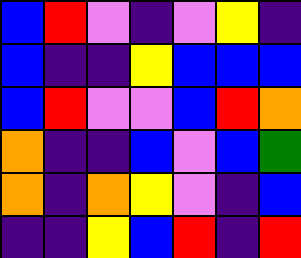[["blue", "red", "violet", "indigo", "violet", "yellow", "indigo"], ["blue", "indigo", "indigo", "yellow", "blue", "blue", "blue"], ["blue", "red", "violet", "violet", "blue", "red", "orange"], ["orange", "indigo", "indigo", "blue", "violet", "blue", "green"], ["orange", "indigo", "orange", "yellow", "violet", "indigo", "blue"], ["indigo", "indigo", "yellow", "blue", "red", "indigo", "red"]]